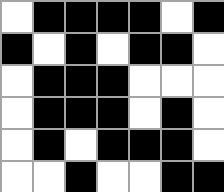[["white", "black", "black", "black", "black", "white", "black"], ["black", "white", "black", "white", "black", "black", "white"], ["white", "black", "black", "black", "white", "white", "white"], ["white", "black", "black", "black", "white", "black", "white"], ["white", "black", "white", "black", "black", "black", "white"], ["white", "white", "black", "white", "white", "black", "black"]]